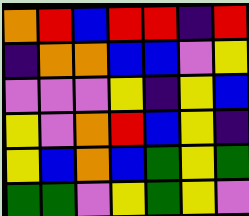[["orange", "red", "blue", "red", "red", "indigo", "red"], ["indigo", "orange", "orange", "blue", "blue", "violet", "yellow"], ["violet", "violet", "violet", "yellow", "indigo", "yellow", "blue"], ["yellow", "violet", "orange", "red", "blue", "yellow", "indigo"], ["yellow", "blue", "orange", "blue", "green", "yellow", "green"], ["green", "green", "violet", "yellow", "green", "yellow", "violet"]]